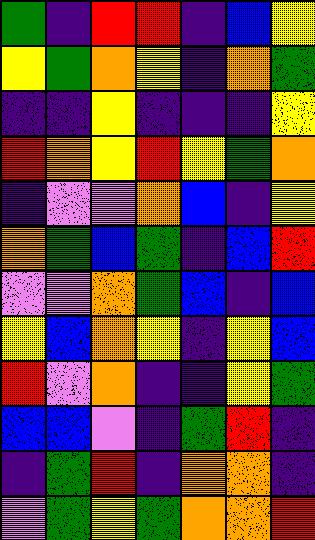[["green", "indigo", "red", "red", "indigo", "blue", "yellow"], ["yellow", "green", "orange", "yellow", "indigo", "orange", "green"], ["indigo", "indigo", "yellow", "indigo", "indigo", "indigo", "yellow"], ["red", "orange", "yellow", "red", "yellow", "green", "orange"], ["indigo", "violet", "violet", "orange", "blue", "indigo", "yellow"], ["orange", "green", "blue", "green", "indigo", "blue", "red"], ["violet", "violet", "orange", "green", "blue", "indigo", "blue"], ["yellow", "blue", "orange", "yellow", "indigo", "yellow", "blue"], ["red", "violet", "orange", "indigo", "indigo", "yellow", "green"], ["blue", "blue", "violet", "indigo", "green", "red", "indigo"], ["indigo", "green", "red", "indigo", "orange", "orange", "indigo"], ["violet", "green", "yellow", "green", "orange", "orange", "red"]]